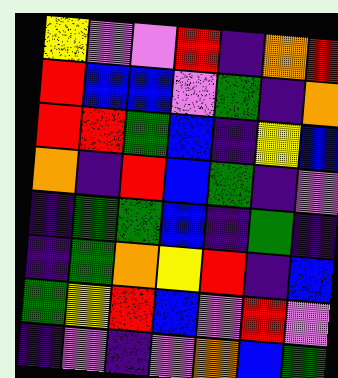[["yellow", "violet", "violet", "red", "indigo", "orange", "red"], ["red", "blue", "blue", "violet", "green", "indigo", "orange"], ["red", "red", "green", "blue", "indigo", "yellow", "blue"], ["orange", "indigo", "red", "blue", "green", "indigo", "violet"], ["indigo", "green", "green", "blue", "indigo", "green", "indigo"], ["indigo", "green", "orange", "yellow", "red", "indigo", "blue"], ["green", "yellow", "red", "blue", "violet", "red", "violet"], ["indigo", "violet", "indigo", "violet", "orange", "blue", "green"]]